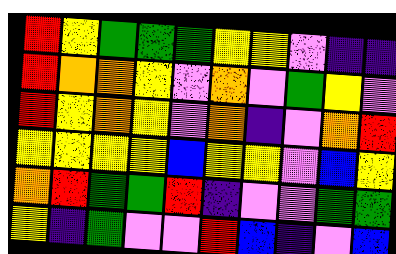[["red", "yellow", "green", "green", "green", "yellow", "yellow", "violet", "indigo", "indigo"], ["red", "orange", "orange", "yellow", "violet", "orange", "violet", "green", "yellow", "violet"], ["red", "yellow", "orange", "yellow", "violet", "orange", "indigo", "violet", "orange", "red"], ["yellow", "yellow", "yellow", "yellow", "blue", "yellow", "yellow", "violet", "blue", "yellow"], ["orange", "red", "green", "green", "red", "indigo", "violet", "violet", "green", "green"], ["yellow", "indigo", "green", "violet", "violet", "red", "blue", "indigo", "violet", "blue"]]